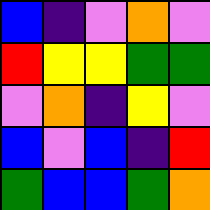[["blue", "indigo", "violet", "orange", "violet"], ["red", "yellow", "yellow", "green", "green"], ["violet", "orange", "indigo", "yellow", "violet"], ["blue", "violet", "blue", "indigo", "red"], ["green", "blue", "blue", "green", "orange"]]